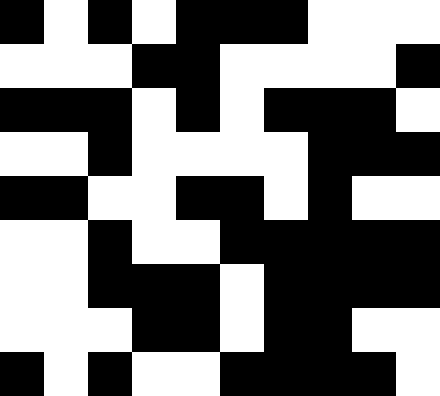[["black", "white", "black", "white", "black", "black", "black", "white", "white", "white"], ["white", "white", "white", "black", "black", "white", "white", "white", "white", "black"], ["black", "black", "black", "white", "black", "white", "black", "black", "black", "white"], ["white", "white", "black", "white", "white", "white", "white", "black", "black", "black"], ["black", "black", "white", "white", "black", "black", "white", "black", "white", "white"], ["white", "white", "black", "white", "white", "black", "black", "black", "black", "black"], ["white", "white", "black", "black", "black", "white", "black", "black", "black", "black"], ["white", "white", "white", "black", "black", "white", "black", "black", "white", "white"], ["black", "white", "black", "white", "white", "black", "black", "black", "black", "white"]]